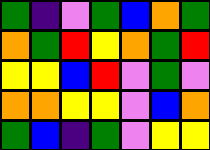[["green", "indigo", "violet", "green", "blue", "orange", "green"], ["orange", "green", "red", "yellow", "orange", "green", "red"], ["yellow", "yellow", "blue", "red", "violet", "green", "violet"], ["orange", "orange", "yellow", "yellow", "violet", "blue", "orange"], ["green", "blue", "indigo", "green", "violet", "yellow", "yellow"]]